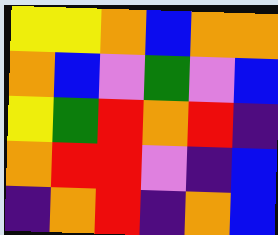[["yellow", "yellow", "orange", "blue", "orange", "orange"], ["orange", "blue", "violet", "green", "violet", "blue"], ["yellow", "green", "red", "orange", "red", "indigo"], ["orange", "red", "red", "violet", "indigo", "blue"], ["indigo", "orange", "red", "indigo", "orange", "blue"]]